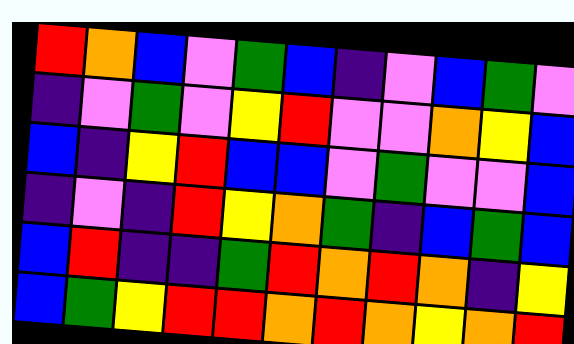[["red", "orange", "blue", "violet", "green", "blue", "indigo", "violet", "blue", "green", "violet"], ["indigo", "violet", "green", "violet", "yellow", "red", "violet", "violet", "orange", "yellow", "blue"], ["blue", "indigo", "yellow", "red", "blue", "blue", "violet", "green", "violet", "violet", "blue"], ["indigo", "violet", "indigo", "red", "yellow", "orange", "green", "indigo", "blue", "green", "blue"], ["blue", "red", "indigo", "indigo", "green", "red", "orange", "red", "orange", "indigo", "yellow"], ["blue", "green", "yellow", "red", "red", "orange", "red", "orange", "yellow", "orange", "red"]]